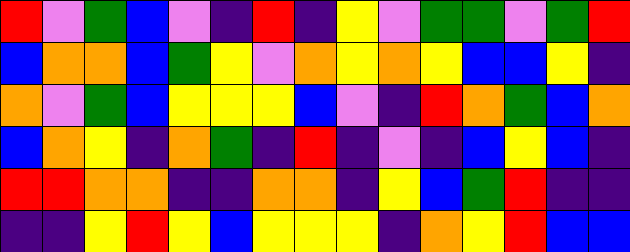[["red", "violet", "green", "blue", "violet", "indigo", "red", "indigo", "yellow", "violet", "green", "green", "violet", "green", "red"], ["blue", "orange", "orange", "blue", "green", "yellow", "violet", "orange", "yellow", "orange", "yellow", "blue", "blue", "yellow", "indigo"], ["orange", "violet", "green", "blue", "yellow", "yellow", "yellow", "blue", "violet", "indigo", "red", "orange", "green", "blue", "orange"], ["blue", "orange", "yellow", "indigo", "orange", "green", "indigo", "red", "indigo", "violet", "indigo", "blue", "yellow", "blue", "indigo"], ["red", "red", "orange", "orange", "indigo", "indigo", "orange", "orange", "indigo", "yellow", "blue", "green", "red", "indigo", "indigo"], ["indigo", "indigo", "yellow", "red", "yellow", "blue", "yellow", "yellow", "yellow", "indigo", "orange", "yellow", "red", "blue", "blue"]]